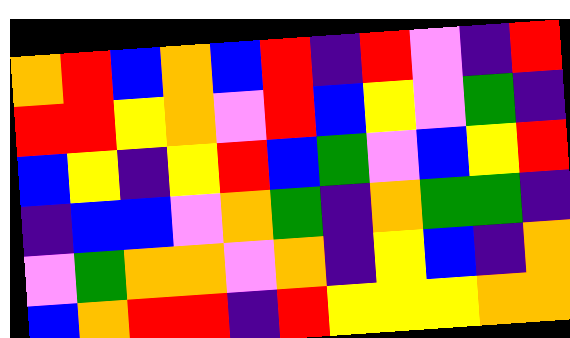[["orange", "red", "blue", "orange", "blue", "red", "indigo", "red", "violet", "indigo", "red"], ["red", "red", "yellow", "orange", "violet", "red", "blue", "yellow", "violet", "green", "indigo"], ["blue", "yellow", "indigo", "yellow", "red", "blue", "green", "violet", "blue", "yellow", "red"], ["indigo", "blue", "blue", "violet", "orange", "green", "indigo", "orange", "green", "green", "indigo"], ["violet", "green", "orange", "orange", "violet", "orange", "indigo", "yellow", "blue", "indigo", "orange"], ["blue", "orange", "red", "red", "indigo", "red", "yellow", "yellow", "yellow", "orange", "orange"]]